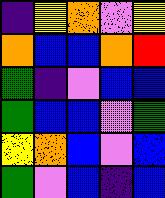[["indigo", "yellow", "orange", "violet", "yellow"], ["orange", "blue", "blue", "orange", "red"], ["green", "indigo", "violet", "blue", "blue"], ["green", "blue", "blue", "violet", "green"], ["yellow", "orange", "blue", "violet", "blue"], ["green", "violet", "blue", "indigo", "blue"]]